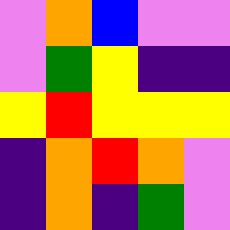[["violet", "orange", "blue", "violet", "violet"], ["violet", "green", "yellow", "indigo", "indigo"], ["yellow", "red", "yellow", "yellow", "yellow"], ["indigo", "orange", "red", "orange", "violet"], ["indigo", "orange", "indigo", "green", "violet"]]